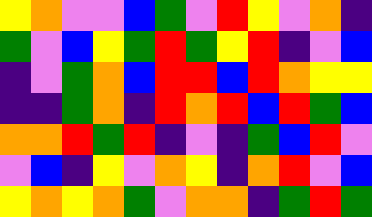[["yellow", "orange", "violet", "violet", "blue", "green", "violet", "red", "yellow", "violet", "orange", "indigo"], ["green", "violet", "blue", "yellow", "green", "red", "green", "yellow", "red", "indigo", "violet", "blue"], ["indigo", "violet", "green", "orange", "blue", "red", "red", "blue", "red", "orange", "yellow", "yellow"], ["indigo", "indigo", "green", "orange", "indigo", "red", "orange", "red", "blue", "red", "green", "blue"], ["orange", "orange", "red", "green", "red", "indigo", "violet", "indigo", "green", "blue", "red", "violet"], ["violet", "blue", "indigo", "yellow", "violet", "orange", "yellow", "indigo", "orange", "red", "violet", "blue"], ["yellow", "orange", "yellow", "orange", "green", "violet", "orange", "orange", "indigo", "green", "red", "green"]]